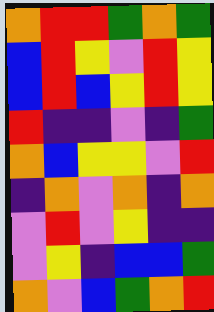[["orange", "red", "red", "green", "orange", "green"], ["blue", "red", "yellow", "violet", "red", "yellow"], ["blue", "red", "blue", "yellow", "red", "yellow"], ["red", "indigo", "indigo", "violet", "indigo", "green"], ["orange", "blue", "yellow", "yellow", "violet", "red"], ["indigo", "orange", "violet", "orange", "indigo", "orange"], ["violet", "red", "violet", "yellow", "indigo", "indigo"], ["violet", "yellow", "indigo", "blue", "blue", "green"], ["orange", "violet", "blue", "green", "orange", "red"]]